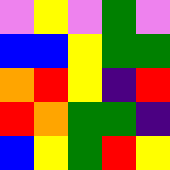[["violet", "yellow", "violet", "green", "violet"], ["blue", "blue", "yellow", "green", "green"], ["orange", "red", "yellow", "indigo", "red"], ["red", "orange", "green", "green", "indigo"], ["blue", "yellow", "green", "red", "yellow"]]